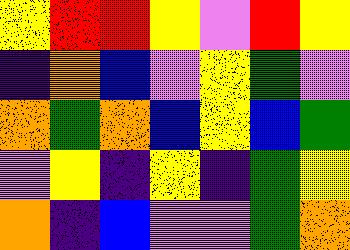[["yellow", "red", "red", "yellow", "violet", "red", "yellow"], ["indigo", "orange", "blue", "violet", "yellow", "green", "violet"], ["orange", "green", "orange", "blue", "yellow", "blue", "green"], ["violet", "yellow", "indigo", "yellow", "indigo", "green", "yellow"], ["orange", "indigo", "blue", "violet", "violet", "green", "orange"]]